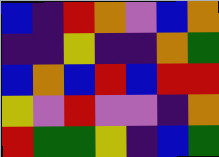[["blue", "indigo", "red", "orange", "violet", "blue", "orange"], ["indigo", "indigo", "yellow", "indigo", "indigo", "orange", "green"], ["blue", "orange", "blue", "red", "blue", "red", "red"], ["yellow", "violet", "red", "violet", "violet", "indigo", "orange"], ["red", "green", "green", "yellow", "indigo", "blue", "green"]]